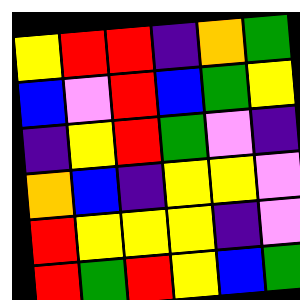[["yellow", "red", "red", "indigo", "orange", "green"], ["blue", "violet", "red", "blue", "green", "yellow"], ["indigo", "yellow", "red", "green", "violet", "indigo"], ["orange", "blue", "indigo", "yellow", "yellow", "violet"], ["red", "yellow", "yellow", "yellow", "indigo", "violet"], ["red", "green", "red", "yellow", "blue", "green"]]